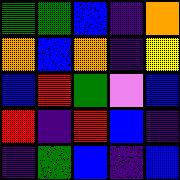[["green", "green", "blue", "indigo", "orange"], ["orange", "blue", "orange", "indigo", "yellow"], ["blue", "red", "green", "violet", "blue"], ["red", "indigo", "red", "blue", "indigo"], ["indigo", "green", "blue", "indigo", "blue"]]